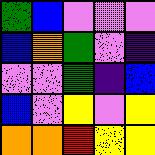[["green", "blue", "violet", "violet", "violet"], ["blue", "orange", "green", "violet", "indigo"], ["violet", "violet", "green", "indigo", "blue"], ["blue", "violet", "yellow", "violet", "yellow"], ["orange", "orange", "red", "yellow", "yellow"]]